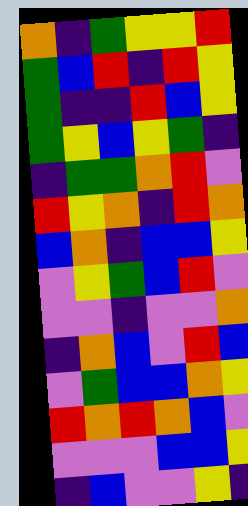[["orange", "indigo", "green", "yellow", "yellow", "red"], ["green", "blue", "red", "indigo", "red", "yellow"], ["green", "indigo", "indigo", "red", "blue", "yellow"], ["green", "yellow", "blue", "yellow", "green", "indigo"], ["indigo", "green", "green", "orange", "red", "violet"], ["red", "yellow", "orange", "indigo", "red", "orange"], ["blue", "orange", "indigo", "blue", "blue", "yellow"], ["violet", "yellow", "green", "blue", "red", "violet"], ["violet", "violet", "indigo", "violet", "violet", "orange"], ["indigo", "orange", "blue", "violet", "red", "blue"], ["violet", "green", "blue", "blue", "orange", "yellow"], ["red", "orange", "red", "orange", "blue", "violet"], ["violet", "violet", "violet", "blue", "blue", "yellow"], ["indigo", "blue", "violet", "violet", "yellow", "indigo"]]